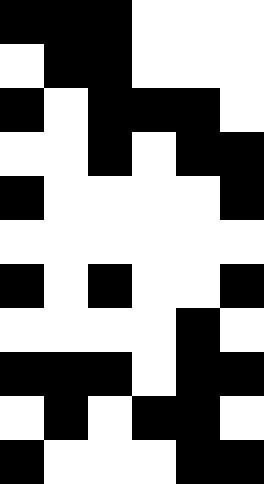[["black", "black", "black", "white", "white", "white"], ["white", "black", "black", "white", "white", "white"], ["black", "white", "black", "black", "black", "white"], ["white", "white", "black", "white", "black", "black"], ["black", "white", "white", "white", "white", "black"], ["white", "white", "white", "white", "white", "white"], ["black", "white", "black", "white", "white", "black"], ["white", "white", "white", "white", "black", "white"], ["black", "black", "black", "white", "black", "black"], ["white", "black", "white", "black", "black", "white"], ["black", "white", "white", "white", "black", "black"]]